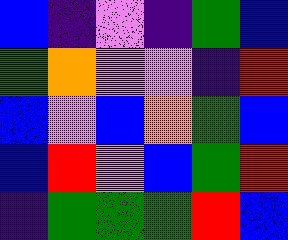[["blue", "indigo", "violet", "indigo", "green", "blue"], ["green", "orange", "violet", "violet", "indigo", "red"], ["blue", "violet", "blue", "orange", "green", "blue"], ["blue", "red", "violet", "blue", "green", "red"], ["indigo", "green", "green", "green", "red", "blue"]]